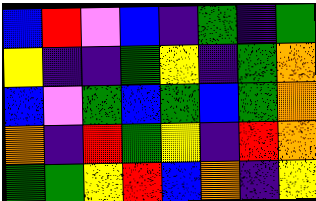[["blue", "red", "violet", "blue", "indigo", "green", "indigo", "green"], ["yellow", "indigo", "indigo", "green", "yellow", "indigo", "green", "orange"], ["blue", "violet", "green", "blue", "green", "blue", "green", "orange"], ["orange", "indigo", "red", "green", "yellow", "indigo", "red", "orange"], ["green", "green", "yellow", "red", "blue", "orange", "indigo", "yellow"]]